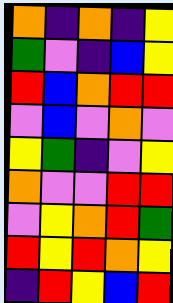[["orange", "indigo", "orange", "indigo", "yellow"], ["green", "violet", "indigo", "blue", "yellow"], ["red", "blue", "orange", "red", "red"], ["violet", "blue", "violet", "orange", "violet"], ["yellow", "green", "indigo", "violet", "yellow"], ["orange", "violet", "violet", "red", "red"], ["violet", "yellow", "orange", "red", "green"], ["red", "yellow", "red", "orange", "yellow"], ["indigo", "red", "yellow", "blue", "red"]]